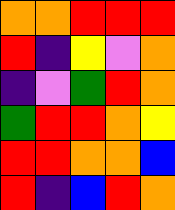[["orange", "orange", "red", "red", "red"], ["red", "indigo", "yellow", "violet", "orange"], ["indigo", "violet", "green", "red", "orange"], ["green", "red", "red", "orange", "yellow"], ["red", "red", "orange", "orange", "blue"], ["red", "indigo", "blue", "red", "orange"]]